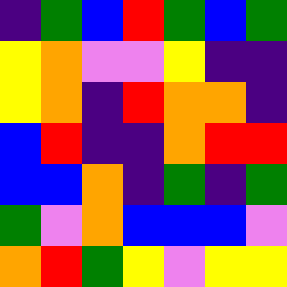[["indigo", "green", "blue", "red", "green", "blue", "green"], ["yellow", "orange", "violet", "violet", "yellow", "indigo", "indigo"], ["yellow", "orange", "indigo", "red", "orange", "orange", "indigo"], ["blue", "red", "indigo", "indigo", "orange", "red", "red"], ["blue", "blue", "orange", "indigo", "green", "indigo", "green"], ["green", "violet", "orange", "blue", "blue", "blue", "violet"], ["orange", "red", "green", "yellow", "violet", "yellow", "yellow"]]